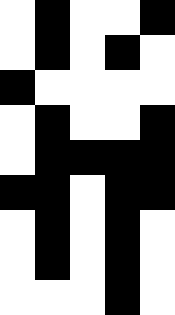[["white", "black", "white", "white", "black"], ["white", "black", "white", "black", "white"], ["black", "white", "white", "white", "white"], ["white", "black", "white", "white", "black"], ["white", "black", "black", "black", "black"], ["black", "black", "white", "black", "black"], ["white", "black", "white", "black", "white"], ["white", "black", "white", "black", "white"], ["white", "white", "white", "black", "white"]]